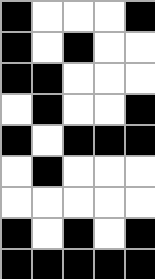[["black", "white", "white", "white", "black"], ["black", "white", "black", "white", "white"], ["black", "black", "white", "white", "white"], ["white", "black", "white", "white", "black"], ["black", "white", "black", "black", "black"], ["white", "black", "white", "white", "white"], ["white", "white", "white", "white", "white"], ["black", "white", "black", "white", "black"], ["black", "black", "black", "black", "black"]]